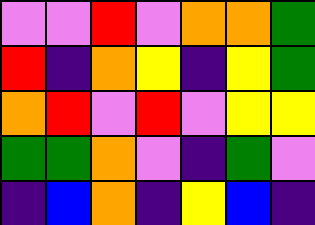[["violet", "violet", "red", "violet", "orange", "orange", "green"], ["red", "indigo", "orange", "yellow", "indigo", "yellow", "green"], ["orange", "red", "violet", "red", "violet", "yellow", "yellow"], ["green", "green", "orange", "violet", "indigo", "green", "violet"], ["indigo", "blue", "orange", "indigo", "yellow", "blue", "indigo"]]